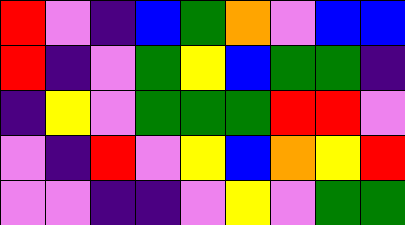[["red", "violet", "indigo", "blue", "green", "orange", "violet", "blue", "blue"], ["red", "indigo", "violet", "green", "yellow", "blue", "green", "green", "indigo"], ["indigo", "yellow", "violet", "green", "green", "green", "red", "red", "violet"], ["violet", "indigo", "red", "violet", "yellow", "blue", "orange", "yellow", "red"], ["violet", "violet", "indigo", "indigo", "violet", "yellow", "violet", "green", "green"]]